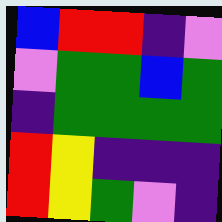[["blue", "red", "red", "indigo", "violet"], ["violet", "green", "green", "blue", "green"], ["indigo", "green", "green", "green", "green"], ["red", "yellow", "indigo", "indigo", "indigo"], ["red", "yellow", "green", "violet", "indigo"]]